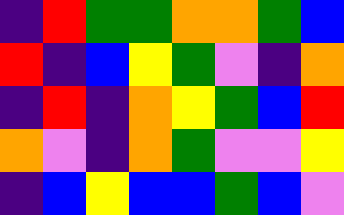[["indigo", "red", "green", "green", "orange", "orange", "green", "blue"], ["red", "indigo", "blue", "yellow", "green", "violet", "indigo", "orange"], ["indigo", "red", "indigo", "orange", "yellow", "green", "blue", "red"], ["orange", "violet", "indigo", "orange", "green", "violet", "violet", "yellow"], ["indigo", "blue", "yellow", "blue", "blue", "green", "blue", "violet"]]